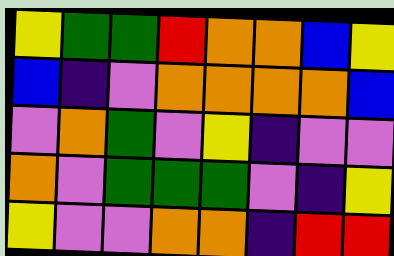[["yellow", "green", "green", "red", "orange", "orange", "blue", "yellow"], ["blue", "indigo", "violet", "orange", "orange", "orange", "orange", "blue"], ["violet", "orange", "green", "violet", "yellow", "indigo", "violet", "violet"], ["orange", "violet", "green", "green", "green", "violet", "indigo", "yellow"], ["yellow", "violet", "violet", "orange", "orange", "indigo", "red", "red"]]